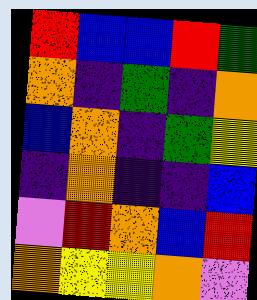[["red", "blue", "blue", "red", "green"], ["orange", "indigo", "green", "indigo", "orange"], ["blue", "orange", "indigo", "green", "yellow"], ["indigo", "orange", "indigo", "indigo", "blue"], ["violet", "red", "orange", "blue", "red"], ["orange", "yellow", "yellow", "orange", "violet"]]